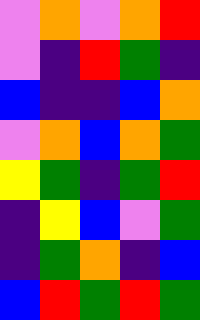[["violet", "orange", "violet", "orange", "red"], ["violet", "indigo", "red", "green", "indigo"], ["blue", "indigo", "indigo", "blue", "orange"], ["violet", "orange", "blue", "orange", "green"], ["yellow", "green", "indigo", "green", "red"], ["indigo", "yellow", "blue", "violet", "green"], ["indigo", "green", "orange", "indigo", "blue"], ["blue", "red", "green", "red", "green"]]